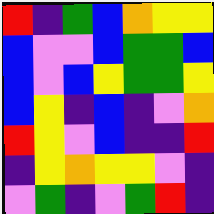[["red", "indigo", "green", "blue", "orange", "yellow", "yellow"], ["blue", "violet", "violet", "blue", "green", "green", "blue"], ["blue", "violet", "blue", "yellow", "green", "green", "yellow"], ["blue", "yellow", "indigo", "blue", "indigo", "violet", "orange"], ["red", "yellow", "violet", "blue", "indigo", "indigo", "red"], ["indigo", "yellow", "orange", "yellow", "yellow", "violet", "indigo"], ["violet", "green", "indigo", "violet", "green", "red", "indigo"]]